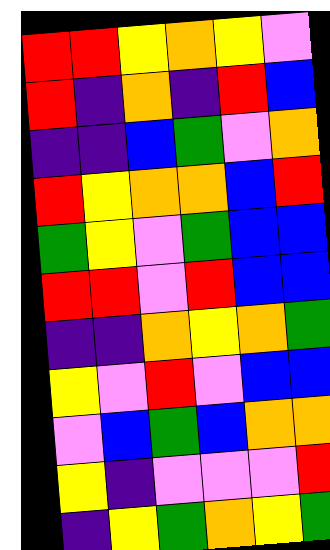[["red", "red", "yellow", "orange", "yellow", "violet"], ["red", "indigo", "orange", "indigo", "red", "blue"], ["indigo", "indigo", "blue", "green", "violet", "orange"], ["red", "yellow", "orange", "orange", "blue", "red"], ["green", "yellow", "violet", "green", "blue", "blue"], ["red", "red", "violet", "red", "blue", "blue"], ["indigo", "indigo", "orange", "yellow", "orange", "green"], ["yellow", "violet", "red", "violet", "blue", "blue"], ["violet", "blue", "green", "blue", "orange", "orange"], ["yellow", "indigo", "violet", "violet", "violet", "red"], ["indigo", "yellow", "green", "orange", "yellow", "green"]]